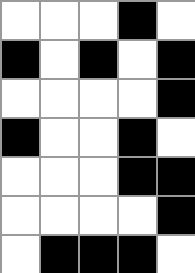[["white", "white", "white", "black", "white"], ["black", "white", "black", "white", "black"], ["white", "white", "white", "white", "black"], ["black", "white", "white", "black", "white"], ["white", "white", "white", "black", "black"], ["white", "white", "white", "white", "black"], ["white", "black", "black", "black", "white"]]